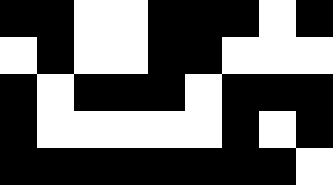[["black", "black", "white", "white", "black", "black", "black", "white", "black"], ["white", "black", "white", "white", "black", "black", "white", "white", "white"], ["black", "white", "black", "black", "black", "white", "black", "black", "black"], ["black", "white", "white", "white", "white", "white", "black", "white", "black"], ["black", "black", "black", "black", "black", "black", "black", "black", "white"]]